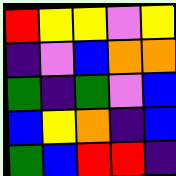[["red", "yellow", "yellow", "violet", "yellow"], ["indigo", "violet", "blue", "orange", "orange"], ["green", "indigo", "green", "violet", "blue"], ["blue", "yellow", "orange", "indigo", "blue"], ["green", "blue", "red", "red", "indigo"]]